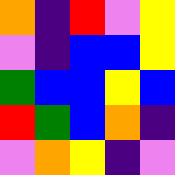[["orange", "indigo", "red", "violet", "yellow"], ["violet", "indigo", "blue", "blue", "yellow"], ["green", "blue", "blue", "yellow", "blue"], ["red", "green", "blue", "orange", "indigo"], ["violet", "orange", "yellow", "indigo", "violet"]]